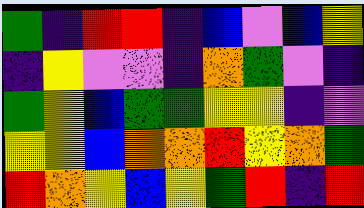[["green", "indigo", "red", "red", "indigo", "blue", "violet", "blue", "yellow"], ["indigo", "yellow", "violet", "violet", "indigo", "orange", "green", "violet", "indigo"], ["green", "yellow", "blue", "green", "green", "yellow", "yellow", "indigo", "violet"], ["yellow", "yellow", "blue", "orange", "orange", "red", "yellow", "orange", "green"], ["red", "orange", "yellow", "blue", "yellow", "green", "red", "indigo", "red"]]